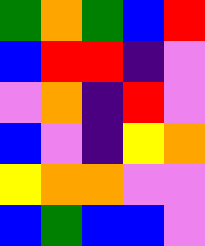[["green", "orange", "green", "blue", "red"], ["blue", "red", "red", "indigo", "violet"], ["violet", "orange", "indigo", "red", "violet"], ["blue", "violet", "indigo", "yellow", "orange"], ["yellow", "orange", "orange", "violet", "violet"], ["blue", "green", "blue", "blue", "violet"]]